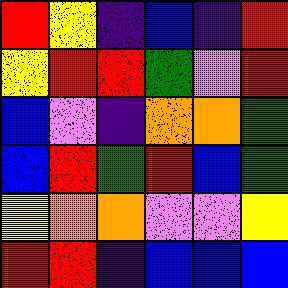[["red", "yellow", "indigo", "blue", "indigo", "red"], ["yellow", "red", "red", "green", "violet", "red"], ["blue", "violet", "indigo", "orange", "orange", "green"], ["blue", "red", "green", "red", "blue", "green"], ["yellow", "orange", "orange", "violet", "violet", "yellow"], ["red", "red", "indigo", "blue", "blue", "blue"]]